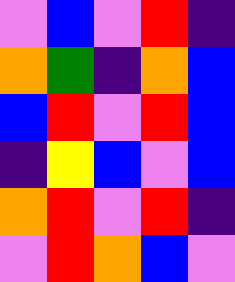[["violet", "blue", "violet", "red", "indigo"], ["orange", "green", "indigo", "orange", "blue"], ["blue", "red", "violet", "red", "blue"], ["indigo", "yellow", "blue", "violet", "blue"], ["orange", "red", "violet", "red", "indigo"], ["violet", "red", "orange", "blue", "violet"]]